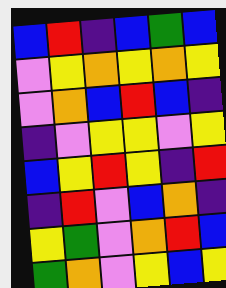[["blue", "red", "indigo", "blue", "green", "blue"], ["violet", "yellow", "orange", "yellow", "orange", "yellow"], ["violet", "orange", "blue", "red", "blue", "indigo"], ["indigo", "violet", "yellow", "yellow", "violet", "yellow"], ["blue", "yellow", "red", "yellow", "indigo", "red"], ["indigo", "red", "violet", "blue", "orange", "indigo"], ["yellow", "green", "violet", "orange", "red", "blue"], ["green", "orange", "violet", "yellow", "blue", "yellow"]]